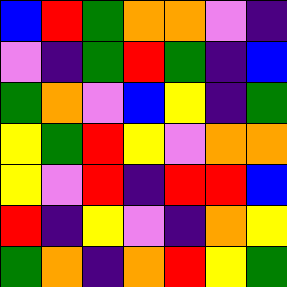[["blue", "red", "green", "orange", "orange", "violet", "indigo"], ["violet", "indigo", "green", "red", "green", "indigo", "blue"], ["green", "orange", "violet", "blue", "yellow", "indigo", "green"], ["yellow", "green", "red", "yellow", "violet", "orange", "orange"], ["yellow", "violet", "red", "indigo", "red", "red", "blue"], ["red", "indigo", "yellow", "violet", "indigo", "orange", "yellow"], ["green", "orange", "indigo", "orange", "red", "yellow", "green"]]